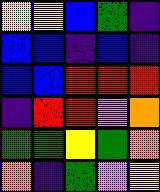[["yellow", "yellow", "blue", "green", "indigo"], ["blue", "blue", "indigo", "blue", "indigo"], ["blue", "blue", "red", "red", "red"], ["indigo", "red", "red", "violet", "orange"], ["green", "green", "yellow", "green", "orange"], ["orange", "indigo", "green", "violet", "yellow"]]